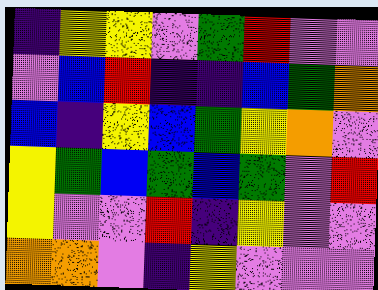[["indigo", "yellow", "yellow", "violet", "green", "red", "violet", "violet"], ["violet", "blue", "red", "indigo", "indigo", "blue", "green", "orange"], ["blue", "indigo", "yellow", "blue", "green", "yellow", "orange", "violet"], ["yellow", "green", "blue", "green", "blue", "green", "violet", "red"], ["yellow", "violet", "violet", "red", "indigo", "yellow", "violet", "violet"], ["orange", "orange", "violet", "indigo", "yellow", "violet", "violet", "violet"]]